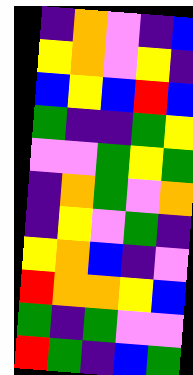[["indigo", "orange", "violet", "indigo", "blue"], ["yellow", "orange", "violet", "yellow", "indigo"], ["blue", "yellow", "blue", "red", "blue"], ["green", "indigo", "indigo", "green", "yellow"], ["violet", "violet", "green", "yellow", "green"], ["indigo", "orange", "green", "violet", "orange"], ["indigo", "yellow", "violet", "green", "indigo"], ["yellow", "orange", "blue", "indigo", "violet"], ["red", "orange", "orange", "yellow", "blue"], ["green", "indigo", "green", "violet", "violet"], ["red", "green", "indigo", "blue", "green"]]